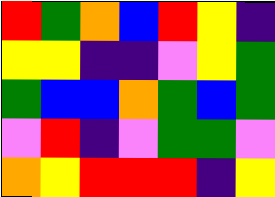[["red", "green", "orange", "blue", "red", "yellow", "indigo"], ["yellow", "yellow", "indigo", "indigo", "violet", "yellow", "green"], ["green", "blue", "blue", "orange", "green", "blue", "green"], ["violet", "red", "indigo", "violet", "green", "green", "violet"], ["orange", "yellow", "red", "red", "red", "indigo", "yellow"]]